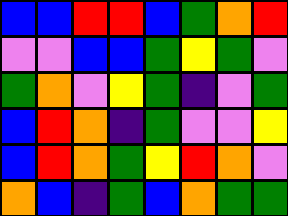[["blue", "blue", "red", "red", "blue", "green", "orange", "red"], ["violet", "violet", "blue", "blue", "green", "yellow", "green", "violet"], ["green", "orange", "violet", "yellow", "green", "indigo", "violet", "green"], ["blue", "red", "orange", "indigo", "green", "violet", "violet", "yellow"], ["blue", "red", "orange", "green", "yellow", "red", "orange", "violet"], ["orange", "blue", "indigo", "green", "blue", "orange", "green", "green"]]